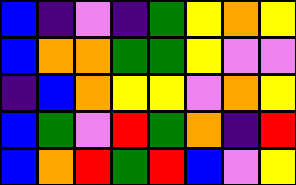[["blue", "indigo", "violet", "indigo", "green", "yellow", "orange", "yellow"], ["blue", "orange", "orange", "green", "green", "yellow", "violet", "violet"], ["indigo", "blue", "orange", "yellow", "yellow", "violet", "orange", "yellow"], ["blue", "green", "violet", "red", "green", "orange", "indigo", "red"], ["blue", "orange", "red", "green", "red", "blue", "violet", "yellow"]]